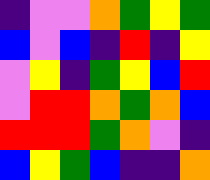[["indigo", "violet", "violet", "orange", "green", "yellow", "green"], ["blue", "violet", "blue", "indigo", "red", "indigo", "yellow"], ["violet", "yellow", "indigo", "green", "yellow", "blue", "red"], ["violet", "red", "red", "orange", "green", "orange", "blue"], ["red", "red", "red", "green", "orange", "violet", "indigo"], ["blue", "yellow", "green", "blue", "indigo", "indigo", "orange"]]